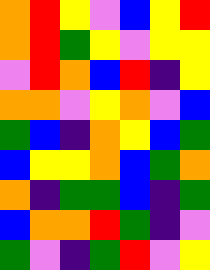[["orange", "red", "yellow", "violet", "blue", "yellow", "red"], ["orange", "red", "green", "yellow", "violet", "yellow", "yellow"], ["violet", "red", "orange", "blue", "red", "indigo", "yellow"], ["orange", "orange", "violet", "yellow", "orange", "violet", "blue"], ["green", "blue", "indigo", "orange", "yellow", "blue", "green"], ["blue", "yellow", "yellow", "orange", "blue", "green", "orange"], ["orange", "indigo", "green", "green", "blue", "indigo", "green"], ["blue", "orange", "orange", "red", "green", "indigo", "violet"], ["green", "violet", "indigo", "green", "red", "violet", "yellow"]]